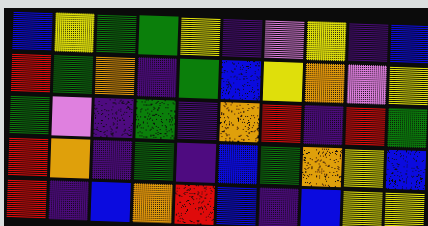[["blue", "yellow", "green", "green", "yellow", "indigo", "violet", "yellow", "indigo", "blue"], ["red", "green", "orange", "indigo", "green", "blue", "yellow", "orange", "violet", "yellow"], ["green", "violet", "indigo", "green", "indigo", "orange", "red", "indigo", "red", "green"], ["red", "orange", "indigo", "green", "indigo", "blue", "green", "orange", "yellow", "blue"], ["red", "indigo", "blue", "orange", "red", "blue", "indigo", "blue", "yellow", "yellow"]]